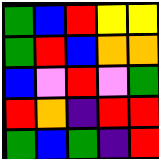[["green", "blue", "red", "yellow", "yellow"], ["green", "red", "blue", "orange", "orange"], ["blue", "violet", "red", "violet", "green"], ["red", "orange", "indigo", "red", "red"], ["green", "blue", "green", "indigo", "red"]]